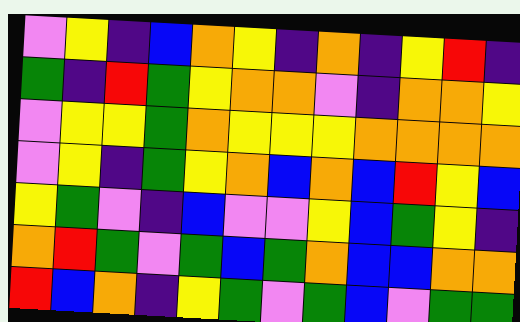[["violet", "yellow", "indigo", "blue", "orange", "yellow", "indigo", "orange", "indigo", "yellow", "red", "indigo"], ["green", "indigo", "red", "green", "yellow", "orange", "orange", "violet", "indigo", "orange", "orange", "yellow"], ["violet", "yellow", "yellow", "green", "orange", "yellow", "yellow", "yellow", "orange", "orange", "orange", "orange"], ["violet", "yellow", "indigo", "green", "yellow", "orange", "blue", "orange", "blue", "red", "yellow", "blue"], ["yellow", "green", "violet", "indigo", "blue", "violet", "violet", "yellow", "blue", "green", "yellow", "indigo"], ["orange", "red", "green", "violet", "green", "blue", "green", "orange", "blue", "blue", "orange", "orange"], ["red", "blue", "orange", "indigo", "yellow", "green", "violet", "green", "blue", "violet", "green", "green"]]